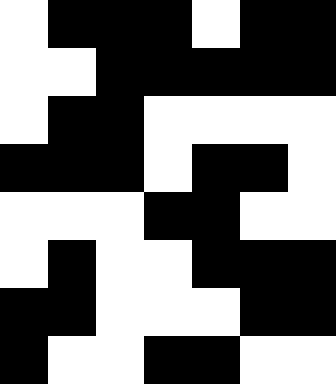[["white", "black", "black", "black", "white", "black", "black"], ["white", "white", "black", "black", "black", "black", "black"], ["white", "black", "black", "white", "white", "white", "white"], ["black", "black", "black", "white", "black", "black", "white"], ["white", "white", "white", "black", "black", "white", "white"], ["white", "black", "white", "white", "black", "black", "black"], ["black", "black", "white", "white", "white", "black", "black"], ["black", "white", "white", "black", "black", "white", "white"]]